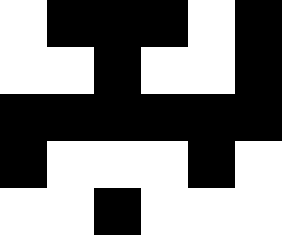[["white", "black", "black", "black", "white", "black"], ["white", "white", "black", "white", "white", "black"], ["black", "black", "black", "black", "black", "black"], ["black", "white", "white", "white", "black", "white"], ["white", "white", "black", "white", "white", "white"]]